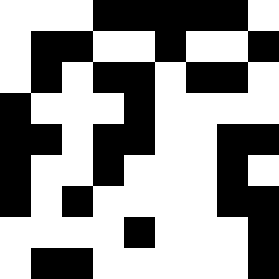[["white", "white", "white", "black", "black", "black", "black", "black", "white"], ["white", "black", "black", "white", "white", "black", "white", "white", "black"], ["white", "black", "white", "black", "black", "white", "black", "black", "white"], ["black", "white", "white", "white", "black", "white", "white", "white", "white"], ["black", "black", "white", "black", "black", "white", "white", "black", "black"], ["black", "white", "white", "black", "white", "white", "white", "black", "white"], ["black", "white", "black", "white", "white", "white", "white", "black", "black"], ["white", "white", "white", "white", "black", "white", "white", "white", "black"], ["white", "black", "black", "white", "white", "white", "white", "white", "black"]]